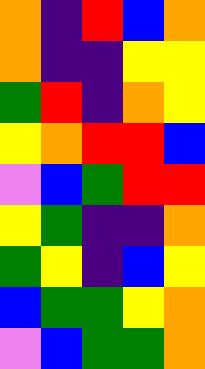[["orange", "indigo", "red", "blue", "orange"], ["orange", "indigo", "indigo", "yellow", "yellow"], ["green", "red", "indigo", "orange", "yellow"], ["yellow", "orange", "red", "red", "blue"], ["violet", "blue", "green", "red", "red"], ["yellow", "green", "indigo", "indigo", "orange"], ["green", "yellow", "indigo", "blue", "yellow"], ["blue", "green", "green", "yellow", "orange"], ["violet", "blue", "green", "green", "orange"]]